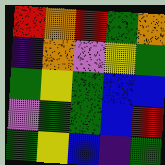[["red", "orange", "red", "green", "orange"], ["indigo", "orange", "violet", "yellow", "green"], ["green", "yellow", "green", "blue", "blue"], ["violet", "green", "green", "blue", "red"], ["green", "yellow", "blue", "indigo", "green"]]